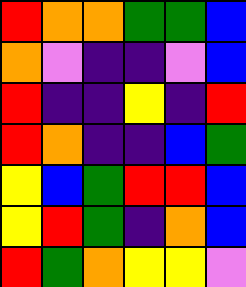[["red", "orange", "orange", "green", "green", "blue"], ["orange", "violet", "indigo", "indigo", "violet", "blue"], ["red", "indigo", "indigo", "yellow", "indigo", "red"], ["red", "orange", "indigo", "indigo", "blue", "green"], ["yellow", "blue", "green", "red", "red", "blue"], ["yellow", "red", "green", "indigo", "orange", "blue"], ["red", "green", "orange", "yellow", "yellow", "violet"]]